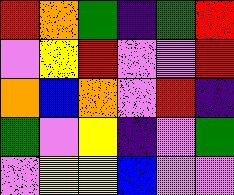[["red", "orange", "green", "indigo", "green", "red"], ["violet", "yellow", "red", "violet", "violet", "red"], ["orange", "blue", "orange", "violet", "red", "indigo"], ["green", "violet", "yellow", "indigo", "violet", "green"], ["violet", "yellow", "yellow", "blue", "violet", "violet"]]